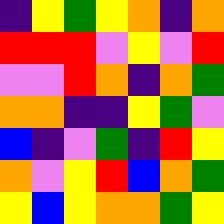[["indigo", "yellow", "green", "yellow", "orange", "indigo", "orange"], ["red", "red", "red", "violet", "yellow", "violet", "red"], ["violet", "violet", "red", "orange", "indigo", "orange", "green"], ["orange", "orange", "indigo", "indigo", "yellow", "green", "violet"], ["blue", "indigo", "violet", "green", "indigo", "red", "yellow"], ["orange", "violet", "yellow", "red", "blue", "orange", "green"], ["yellow", "blue", "yellow", "orange", "orange", "green", "yellow"]]